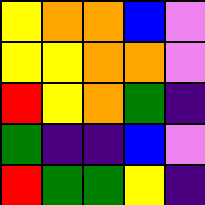[["yellow", "orange", "orange", "blue", "violet"], ["yellow", "yellow", "orange", "orange", "violet"], ["red", "yellow", "orange", "green", "indigo"], ["green", "indigo", "indigo", "blue", "violet"], ["red", "green", "green", "yellow", "indigo"]]